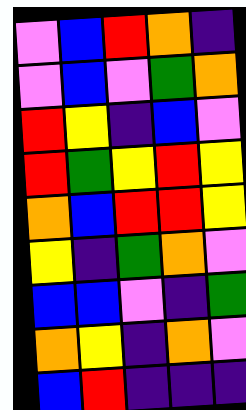[["violet", "blue", "red", "orange", "indigo"], ["violet", "blue", "violet", "green", "orange"], ["red", "yellow", "indigo", "blue", "violet"], ["red", "green", "yellow", "red", "yellow"], ["orange", "blue", "red", "red", "yellow"], ["yellow", "indigo", "green", "orange", "violet"], ["blue", "blue", "violet", "indigo", "green"], ["orange", "yellow", "indigo", "orange", "violet"], ["blue", "red", "indigo", "indigo", "indigo"]]